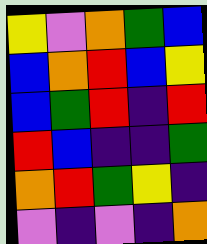[["yellow", "violet", "orange", "green", "blue"], ["blue", "orange", "red", "blue", "yellow"], ["blue", "green", "red", "indigo", "red"], ["red", "blue", "indigo", "indigo", "green"], ["orange", "red", "green", "yellow", "indigo"], ["violet", "indigo", "violet", "indigo", "orange"]]